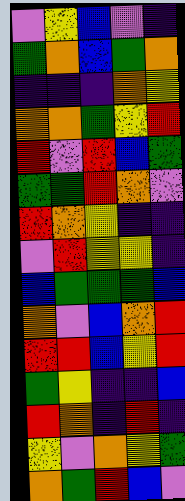[["violet", "yellow", "blue", "violet", "indigo"], ["green", "orange", "blue", "green", "orange"], ["indigo", "indigo", "indigo", "orange", "yellow"], ["orange", "orange", "green", "yellow", "red"], ["red", "violet", "red", "blue", "green"], ["green", "green", "red", "orange", "violet"], ["red", "orange", "yellow", "indigo", "indigo"], ["violet", "red", "yellow", "yellow", "indigo"], ["blue", "green", "green", "green", "blue"], ["orange", "violet", "blue", "orange", "red"], ["red", "red", "blue", "yellow", "red"], ["green", "yellow", "indigo", "indigo", "blue"], ["red", "orange", "indigo", "red", "indigo"], ["yellow", "violet", "orange", "yellow", "green"], ["orange", "green", "red", "blue", "violet"]]